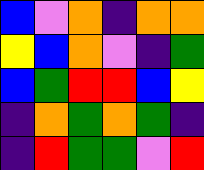[["blue", "violet", "orange", "indigo", "orange", "orange"], ["yellow", "blue", "orange", "violet", "indigo", "green"], ["blue", "green", "red", "red", "blue", "yellow"], ["indigo", "orange", "green", "orange", "green", "indigo"], ["indigo", "red", "green", "green", "violet", "red"]]